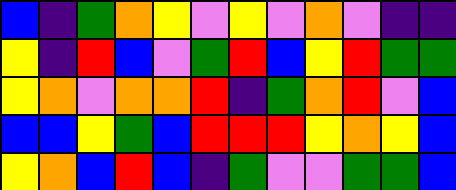[["blue", "indigo", "green", "orange", "yellow", "violet", "yellow", "violet", "orange", "violet", "indigo", "indigo"], ["yellow", "indigo", "red", "blue", "violet", "green", "red", "blue", "yellow", "red", "green", "green"], ["yellow", "orange", "violet", "orange", "orange", "red", "indigo", "green", "orange", "red", "violet", "blue"], ["blue", "blue", "yellow", "green", "blue", "red", "red", "red", "yellow", "orange", "yellow", "blue"], ["yellow", "orange", "blue", "red", "blue", "indigo", "green", "violet", "violet", "green", "green", "blue"]]